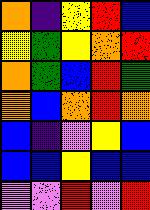[["orange", "indigo", "yellow", "red", "blue"], ["yellow", "green", "yellow", "orange", "red"], ["orange", "green", "blue", "red", "green"], ["orange", "blue", "orange", "red", "orange"], ["blue", "indigo", "violet", "yellow", "blue"], ["blue", "blue", "yellow", "blue", "blue"], ["violet", "violet", "red", "violet", "red"]]